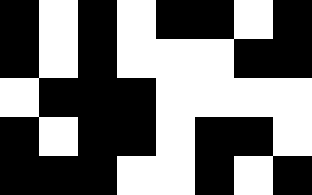[["black", "white", "black", "white", "black", "black", "white", "black"], ["black", "white", "black", "white", "white", "white", "black", "black"], ["white", "black", "black", "black", "white", "white", "white", "white"], ["black", "white", "black", "black", "white", "black", "black", "white"], ["black", "black", "black", "white", "white", "black", "white", "black"]]